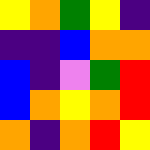[["yellow", "orange", "green", "yellow", "indigo"], ["indigo", "indigo", "blue", "orange", "orange"], ["blue", "indigo", "violet", "green", "red"], ["blue", "orange", "yellow", "orange", "red"], ["orange", "indigo", "orange", "red", "yellow"]]